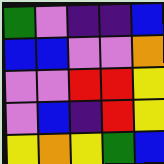[["green", "violet", "indigo", "indigo", "blue"], ["blue", "blue", "violet", "violet", "orange"], ["violet", "violet", "red", "red", "yellow"], ["violet", "blue", "indigo", "red", "yellow"], ["yellow", "orange", "yellow", "green", "blue"]]